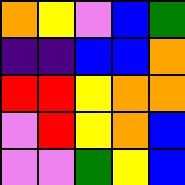[["orange", "yellow", "violet", "blue", "green"], ["indigo", "indigo", "blue", "blue", "orange"], ["red", "red", "yellow", "orange", "orange"], ["violet", "red", "yellow", "orange", "blue"], ["violet", "violet", "green", "yellow", "blue"]]